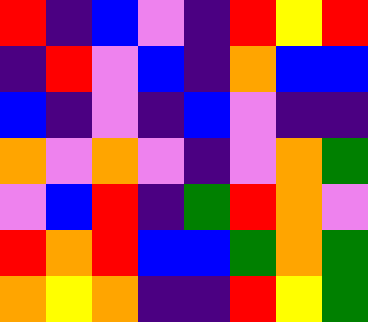[["red", "indigo", "blue", "violet", "indigo", "red", "yellow", "red"], ["indigo", "red", "violet", "blue", "indigo", "orange", "blue", "blue"], ["blue", "indigo", "violet", "indigo", "blue", "violet", "indigo", "indigo"], ["orange", "violet", "orange", "violet", "indigo", "violet", "orange", "green"], ["violet", "blue", "red", "indigo", "green", "red", "orange", "violet"], ["red", "orange", "red", "blue", "blue", "green", "orange", "green"], ["orange", "yellow", "orange", "indigo", "indigo", "red", "yellow", "green"]]